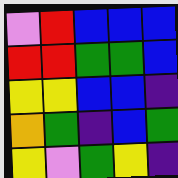[["violet", "red", "blue", "blue", "blue"], ["red", "red", "green", "green", "blue"], ["yellow", "yellow", "blue", "blue", "indigo"], ["orange", "green", "indigo", "blue", "green"], ["yellow", "violet", "green", "yellow", "indigo"]]